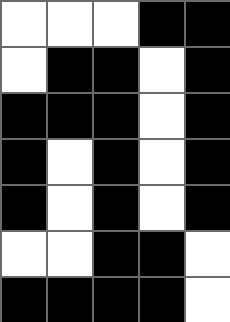[["white", "white", "white", "black", "black"], ["white", "black", "black", "white", "black"], ["black", "black", "black", "white", "black"], ["black", "white", "black", "white", "black"], ["black", "white", "black", "white", "black"], ["white", "white", "black", "black", "white"], ["black", "black", "black", "black", "white"]]